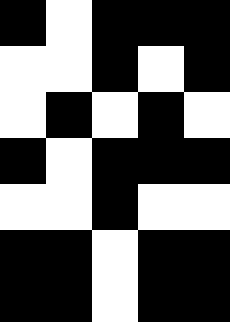[["black", "white", "black", "black", "black"], ["white", "white", "black", "white", "black"], ["white", "black", "white", "black", "white"], ["black", "white", "black", "black", "black"], ["white", "white", "black", "white", "white"], ["black", "black", "white", "black", "black"], ["black", "black", "white", "black", "black"]]